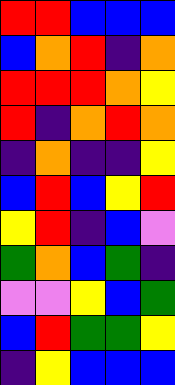[["red", "red", "blue", "blue", "blue"], ["blue", "orange", "red", "indigo", "orange"], ["red", "red", "red", "orange", "yellow"], ["red", "indigo", "orange", "red", "orange"], ["indigo", "orange", "indigo", "indigo", "yellow"], ["blue", "red", "blue", "yellow", "red"], ["yellow", "red", "indigo", "blue", "violet"], ["green", "orange", "blue", "green", "indigo"], ["violet", "violet", "yellow", "blue", "green"], ["blue", "red", "green", "green", "yellow"], ["indigo", "yellow", "blue", "blue", "blue"]]